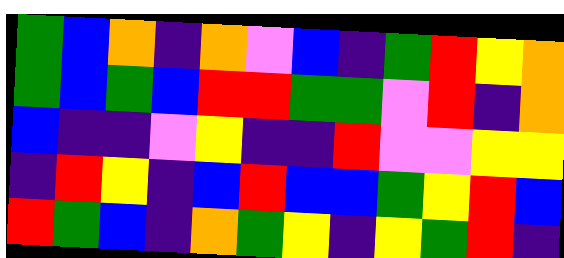[["green", "blue", "orange", "indigo", "orange", "violet", "blue", "indigo", "green", "red", "yellow", "orange"], ["green", "blue", "green", "blue", "red", "red", "green", "green", "violet", "red", "indigo", "orange"], ["blue", "indigo", "indigo", "violet", "yellow", "indigo", "indigo", "red", "violet", "violet", "yellow", "yellow"], ["indigo", "red", "yellow", "indigo", "blue", "red", "blue", "blue", "green", "yellow", "red", "blue"], ["red", "green", "blue", "indigo", "orange", "green", "yellow", "indigo", "yellow", "green", "red", "indigo"]]